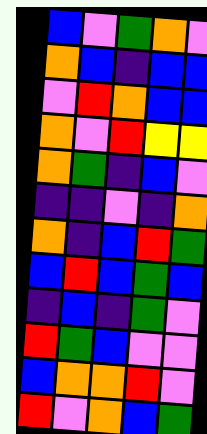[["blue", "violet", "green", "orange", "violet"], ["orange", "blue", "indigo", "blue", "blue"], ["violet", "red", "orange", "blue", "blue"], ["orange", "violet", "red", "yellow", "yellow"], ["orange", "green", "indigo", "blue", "violet"], ["indigo", "indigo", "violet", "indigo", "orange"], ["orange", "indigo", "blue", "red", "green"], ["blue", "red", "blue", "green", "blue"], ["indigo", "blue", "indigo", "green", "violet"], ["red", "green", "blue", "violet", "violet"], ["blue", "orange", "orange", "red", "violet"], ["red", "violet", "orange", "blue", "green"]]